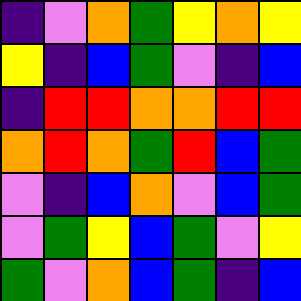[["indigo", "violet", "orange", "green", "yellow", "orange", "yellow"], ["yellow", "indigo", "blue", "green", "violet", "indigo", "blue"], ["indigo", "red", "red", "orange", "orange", "red", "red"], ["orange", "red", "orange", "green", "red", "blue", "green"], ["violet", "indigo", "blue", "orange", "violet", "blue", "green"], ["violet", "green", "yellow", "blue", "green", "violet", "yellow"], ["green", "violet", "orange", "blue", "green", "indigo", "blue"]]